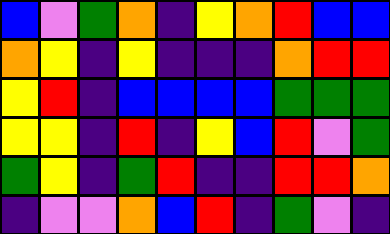[["blue", "violet", "green", "orange", "indigo", "yellow", "orange", "red", "blue", "blue"], ["orange", "yellow", "indigo", "yellow", "indigo", "indigo", "indigo", "orange", "red", "red"], ["yellow", "red", "indigo", "blue", "blue", "blue", "blue", "green", "green", "green"], ["yellow", "yellow", "indigo", "red", "indigo", "yellow", "blue", "red", "violet", "green"], ["green", "yellow", "indigo", "green", "red", "indigo", "indigo", "red", "red", "orange"], ["indigo", "violet", "violet", "orange", "blue", "red", "indigo", "green", "violet", "indigo"]]